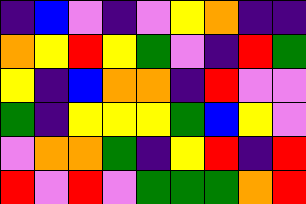[["indigo", "blue", "violet", "indigo", "violet", "yellow", "orange", "indigo", "indigo"], ["orange", "yellow", "red", "yellow", "green", "violet", "indigo", "red", "green"], ["yellow", "indigo", "blue", "orange", "orange", "indigo", "red", "violet", "violet"], ["green", "indigo", "yellow", "yellow", "yellow", "green", "blue", "yellow", "violet"], ["violet", "orange", "orange", "green", "indigo", "yellow", "red", "indigo", "red"], ["red", "violet", "red", "violet", "green", "green", "green", "orange", "red"]]